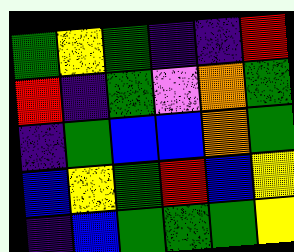[["green", "yellow", "green", "indigo", "indigo", "red"], ["red", "indigo", "green", "violet", "orange", "green"], ["indigo", "green", "blue", "blue", "orange", "green"], ["blue", "yellow", "green", "red", "blue", "yellow"], ["indigo", "blue", "green", "green", "green", "yellow"]]